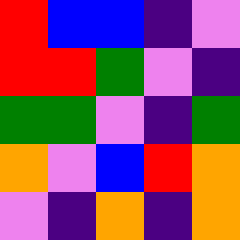[["red", "blue", "blue", "indigo", "violet"], ["red", "red", "green", "violet", "indigo"], ["green", "green", "violet", "indigo", "green"], ["orange", "violet", "blue", "red", "orange"], ["violet", "indigo", "orange", "indigo", "orange"]]